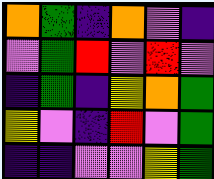[["orange", "green", "indigo", "orange", "violet", "indigo"], ["violet", "green", "red", "violet", "red", "violet"], ["indigo", "green", "indigo", "yellow", "orange", "green"], ["yellow", "violet", "indigo", "red", "violet", "green"], ["indigo", "indigo", "violet", "violet", "yellow", "green"]]